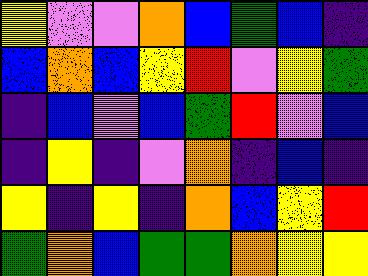[["yellow", "violet", "violet", "orange", "blue", "green", "blue", "indigo"], ["blue", "orange", "blue", "yellow", "red", "violet", "yellow", "green"], ["indigo", "blue", "violet", "blue", "green", "red", "violet", "blue"], ["indigo", "yellow", "indigo", "violet", "orange", "indigo", "blue", "indigo"], ["yellow", "indigo", "yellow", "indigo", "orange", "blue", "yellow", "red"], ["green", "orange", "blue", "green", "green", "orange", "yellow", "yellow"]]